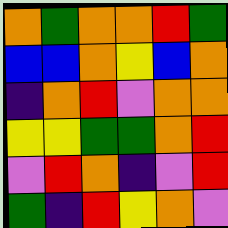[["orange", "green", "orange", "orange", "red", "green"], ["blue", "blue", "orange", "yellow", "blue", "orange"], ["indigo", "orange", "red", "violet", "orange", "orange"], ["yellow", "yellow", "green", "green", "orange", "red"], ["violet", "red", "orange", "indigo", "violet", "red"], ["green", "indigo", "red", "yellow", "orange", "violet"]]